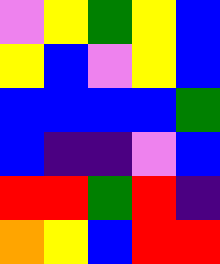[["violet", "yellow", "green", "yellow", "blue"], ["yellow", "blue", "violet", "yellow", "blue"], ["blue", "blue", "blue", "blue", "green"], ["blue", "indigo", "indigo", "violet", "blue"], ["red", "red", "green", "red", "indigo"], ["orange", "yellow", "blue", "red", "red"]]